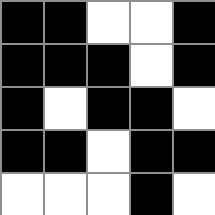[["black", "black", "white", "white", "black"], ["black", "black", "black", "white", "black"], ["black", "white", "black", "black", "white"], ["black", "black", "white", "black", "black"], ["white", "white", "white", "black", "white"]]